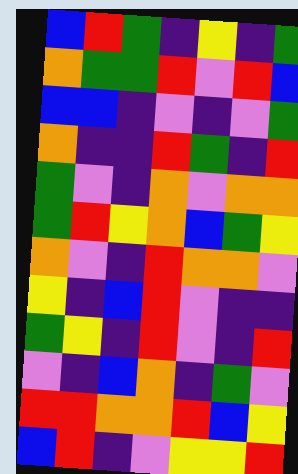[["blue", "red", "green", "indigo", "yellow", "indigo", "green"], ["orange", "green", "green", "red", "violet", "red", "blue"], ["blue", "blue", "indigo", "violet", "indigo", "violet", "green"], ["orange", "indigo", "indigo", "red", "green", "indigo", "red"], ["green", "violet", "indigo", "orange", "violet", "orange", "orange"], ["green", "red", "yellow", "orange", "blue", "green", "yellow"], ["orange", "violet", "indigo", "red", "orange", "orange", "violet"], ["yellow", "indigo", "blue", "red", "violet", "indigo", "indigo"], ["green", "yellow", "indigo", "red", "violet", "indigo", "red"], ["violet", "indigo", "blue", "orange", "indigo", "green", "violet"], ["red", "red", "orange", "orange", "red", "blue", "yellow"], ["blue", "red", "indigo", "violet", "yellow", "yellow", "red"]]